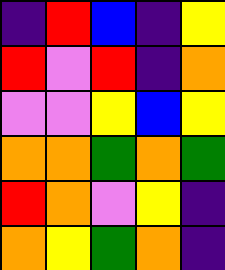[["indigo", "red", "blue", "indigo", "yellow"], ["red", "violet", "red", "indigo", "orange"], ["violet", "violet", "yellow", "blue", "yellow"], ["orange", "orange", "green", "orange", "green"], ["red", "orange", "violet", "yellow", "indigo"], ["orange", "yellow", "green", "orange", "indigo"]]